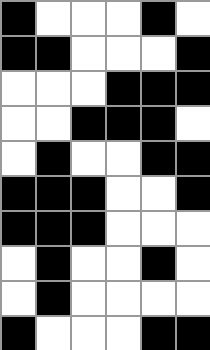[["black", "white", "white", "white", "black", "white"], ["black", "black", "white", "white", "white", "black"], ["white", "white", "white", "black", "black", "black"], ["white", "white", "black", "black", "black", "white"], ["white", "black", "white", "white", "black", "black"], ["black", "black", "black", "white", "white", "black"], ["black", "black", "black", "white", "white", "white"], ["white", "black", "white", "white", "black", "white"], ["white", "black", "white", "white", "white", "white"], ["black", "white", "white", "white", "black", "black"]]